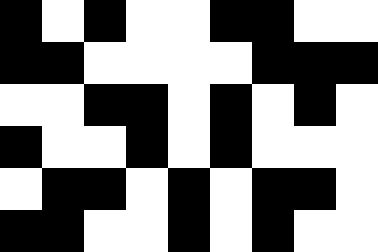[["black", "white", "black", "white", "white", "black", "black", "white", "white"], ["black", "black", "white", "white", "white", "white", "black", "black", "black"], ["white", "white", "black", "black", "white", "black", "white", "black", "white"], ["black", "white", "white", "black", "white", "black", "white", "white", "white"], ["white", "black", "black", "white", "black", "white", "black", "black", "white"], ["black", "black", "white", "white", "black", "white", "black", "white", "white"]]